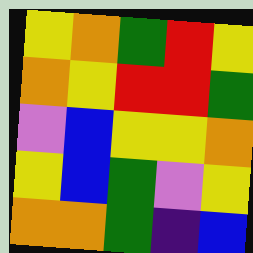[["yellow", "orange", "green", "red", "yellow"], ["orange", "yellow", "red", "red", "green"], ["violet", "blue", "yellow", "yellow", "orange"], ["yellow", "blue", "green", "violet", "yellow"], ["orange", "orange", "green", "indigo", "blue"]]